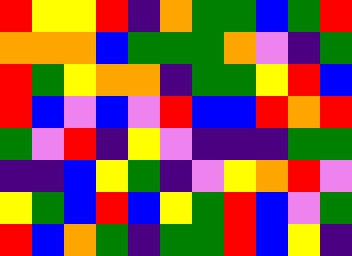[["red", "yellow", "yellow", "red", "indigo", "orange", "green", "green", "blue", "green", "red"], ["orange", "orange", "orange", "blue", "green", "green", "green", "orange", "violet", "indigo", "green"], ["red", "green", "yellow", "orange", "orange", "indigo", "green", "green", "yellow", "red", "blue"], ["red", "blue", "violet", "blue", "violet", "red", "blue", "blue", "red", "orange", "red"], ["green", "violet", "red", "indigo", "yellow", "violet", "indigo", "indigo", "indigo", "green", "green"], ["indigo", "indigo", "blue", "yellow", "green", "indigo", "violet", "yellow", "orange", "red", "violet"], ["yellow", "green", "blue", "red", "blue", "yellow", "green", "red", "blue", "violet", "green"], ["red", "blue", "orange", "green", "indigo", "green", "green", "red", "blue", "yellow", "indigo"]]